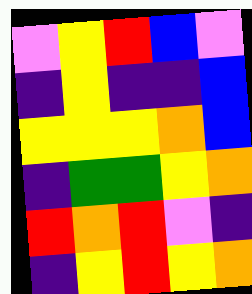[["violet", "yellow", "red", "blue", "violet"], ["indigo", "yellow", "indigo", "indigo", "blue"], ["yellow", "yellow", "yellow", "orange", "blue"], ["indigo", "green", "green", "yellow", "orange"], ["red", "orange", "red", "violet", "indigo"], ["indigo", "yellow", "red", "yellow", "orange"]]